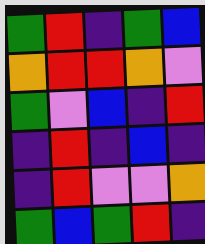[["green", "red", "indigo", "green", "blue"], ["orange", "red", "red", "orange", "violet"], ["green", "violet", "blue", "indigo", "red"], ["indigo", "red", "indigo", "blue", "indigo"], ["indigo", "red", "violet", "violet", "orange"], ["green", "blue", "green", "red", "indigo"]]